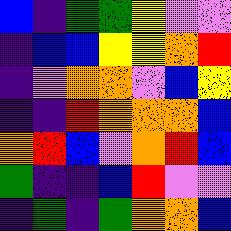[["blue", "indigo", "green", "green", "yellow", "violet", "violet"], ["indigo", "blue", "blue", "yellow", "yellow", "orange", "red"], ["indigo", "violet", "orange", "orange", "violet", "blue", "yellow"], ["indigo", "indigo", "red", "orange", "orange", "orange", "blue"], ["orange", "red", "blue", "violet", "orange", "red", "blue"], ["green", "indigo", "indigo", "blue", "red", "violet", "violet"], ["indigo", "green", "indigo", "green", "orange", "orange", "blue"]]